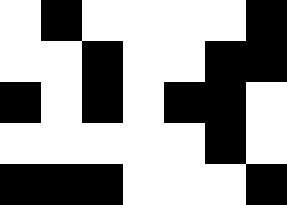[["white", "black", "white", "white", "white", "white", "black"], ["white", "white", "black", "white", "white", "black", "black"], ["black", "white", "black", "white", "black", "black", "white"], ["white", "white", "white", "white", "white", "black", "white"], ["black", "black", "black", "white", "white", "white", "black"]]